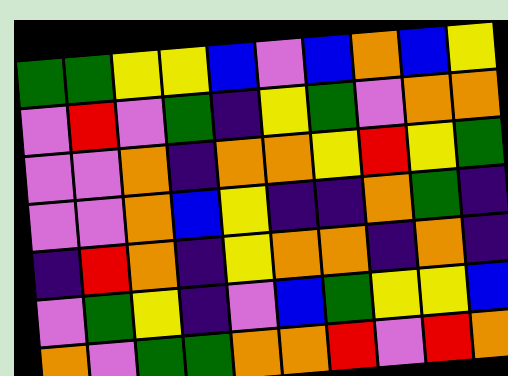[["green", "green", "yellow", "yellow", "blue", "violet", "blue", "orange", "blue", "yellow"], ["violet", "red", "violet", "green", "indigo", "yellow", "green", "violet", "orange", "orange"], ["violet", "violet", "orange", "indigo", "orange", "orange", "yellow", "red", "yellow", "green"], ["violet", "violet", "orange", "blue", "yellow", "indigo", "indigo", "orange", "green", "indigo"], ["indigo", "red", "orange", "indigo", "yellow", "orange", "orange", "indigo", "orange", "indigo"], ["violet", "green", "yellow", "indigo", "violet", "blue", "green", "yellow", "yellow", "blue"], ["orange", "violet", "green", "green", "orange", "orange", "red", "violet", "red", "orange"]]